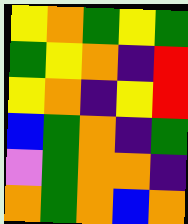[["yellow", "orange", "green", "yellow", "green"], ["green", "yellow", "orange", "indigo", "red"], ["yellow", "orange", "indigo", "yellow", "red"], ["blue", "green", "orange", "indigo", "green"], ["violet", "green", "orange", "orange", "indigo"], ["orange", "green", "orange", "blue", "orange"]]